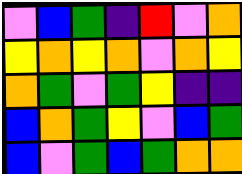[["violet", "blue", "green", "indigo", "red", "violet", "orange"], ["yellow", "orange", "yellow", "orange", "violet", "orange", "yellow"], ["orange", "green", "violet", "green", "yellow", "indigo", "indigo"], ["blue", "orange", "green", "yellow", "violet", "blue", "green"], ["blue", "violet", "green", "blue", "green", "orange", "orange"]]